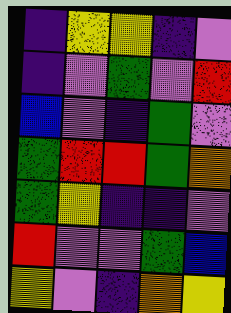[["indigo", "yellow", "yellow", "indigo", "violet"], ["indigo", "violet", "green", "violet", "red"], ["blue", "violet", "indigo", "green", "violet"], ["green", "red", "red", "green", "orange"], ["green", "yellow", "indigo", "indigo", "violet"], ["red", "violet", "violet", "green", "blue"], ["yellow", "violet", "indigo", "orange", "yellow"]]